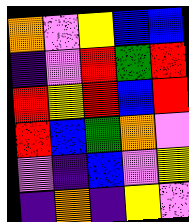[["orange", "violet", "yellow", "blue", "blue"], ["indigo", "violet", "red", "green", "red"], ["red", "yellow", "red", "blue", "red"], ["red", "blue", "green", "orange", "violet"], ["violet", "indigo", "blue", "violet", "yellow"], ["indigo", "orange", "indigo", "yellow", "violet"]]